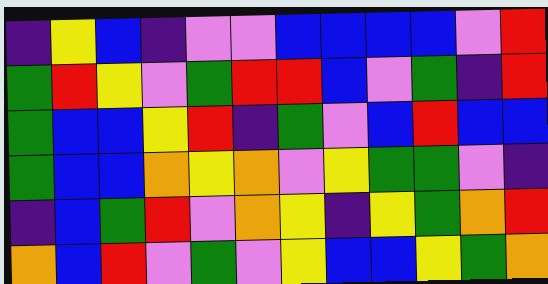[["indigo", "yellow", "blue", "indigo", "violet", "violet", "blue", "blue", "blue", "blue", "violet", "red"], ["green", "red", "yellow", "violet", "green", "red", "red", "blue", "violet", "green", "indigo", "red"], ["green", "blue", "blue", "yellow", "red", "indigo", "green", "violet", "blue", "red", "blue", "blue"], ["green", "blue", "blue", "orange", "yellow", "orange", "violet", "yellow", "green", "green", "violet", "indigo"], ["indigo", "blue", "green", "red", "violet", "orange", "yellow", "indigo", "yellow", "green", "orange", "red"], ["orange", "blue", "red", "violet", "green", "violet", "yellow", "blue", "blue", "yellow", "green", "orange"]]